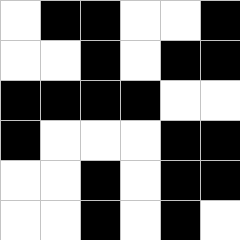[["white", "black", "black", "white", "white", "black"], ["white", "white", "black", "white", "black", "black"], ["black", "black", "black", "black", "white", "white"], ["black", "white", "white", "white", "black", "black"], ["white", "white", "black", "white", "black", "black"], ["white", "white", "black", "white", "black", "white"]]